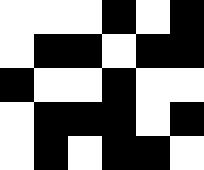[["white", "white", "white", "black", "white", "black"], ["white", "black", "black", "white", "black", "black"], ["black", "white", "white", "black", "white", "white"], ["white", "black", "black", "black", "white", "black"], ["white", "black", "white", "black", "black", "white"]]